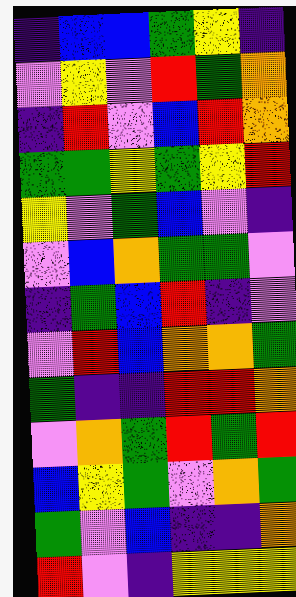[["indigo", "blue", "blue", "green", "yellow", "indigo"], ["violet", "yellow", "violet", "red", "green", "orange"], ["indigo", "red", "violet", "blue", "red", "orange"], ["green", "green", "yellow", "green", "yellow", "red"], ["yellow", "violet", "green", "blue", "violet", "indigo"], ["violet", "blue", "orange", "green", "green", "violet"], ["indigo", "green", "blue", "red", "indigo", "violet"], ["violet", "red", "blue", "orange", "orange", "green"], ["green", "indigo", "indigo", "red", "red", "orange"], ["violet", "orange", "green", "red", "green", "red"], ["blue", "yellow", "green", "violet", "orange", "green"], ["green", "violet", "blue", "indigo", "indigo", "orange"], ["red", "violet", "indigo", "yellow", "yellow", "yellow"]]